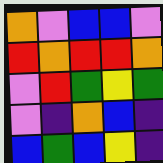[["orange", "violet", "blue", "blue", "violet"], ["red", "orange", "red", "red", "orange"], ["violet", "red", "green", "yellow", "green"], ["violet", "indigo", "orange", "blue", "indigo"], ["blue", "green", "blue", "yellow", "indigo"]]